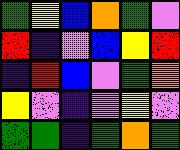[["green", "yellow", "blue", "orange", "green", "violet"], ["red", "indigo", "violet", "blue", "yellow", "red"], ["indigo", "red", "blue", "violet", "green", "orange"], ["yellow", "violet", "indigo", "violet", "yellow", "violet"], ["green", "green", "indigo", "green", "orange", "green"]]